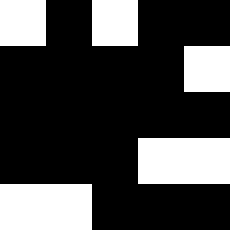[["white", "black", "white", "black", "black"], ["black", "black", "black", "black", "white"], ["black", "black", "black", "black", "black"], ["black", "black", "black", "white", "white"], ["white", "white", "black", "black", "black"]]